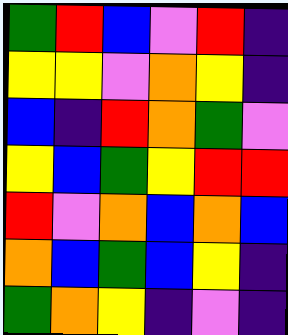[["green", "red", "blue", "violet", "red", "indigo"], ["yellow", "yellow", "violet", "orange", "yellow", "indigo"], ["blue", "indigo", "red", "orange", "green", "violet"], ["yellow", "blue", "green", "yellow", "red", "red"], ["red", "violet", "orange", "blue", "orange", "blue"], ["orange", "blue", "green", "blue", "yellow", "indigo"], ["green", "orange", "yellow", "indigo", "violet", "indigo"]]